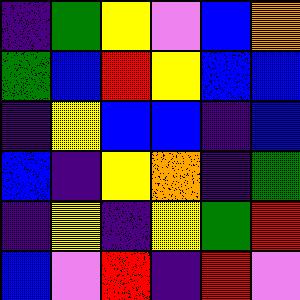[["indigo", "green", "yellow", "violet", "blue", "orange"], ["green", "blue", "red", "yellow", "blue", "blue"], ["indigo", "yellow", "blue", "blue", "indigo", "blue"], ["blue", "indigo", "yellow", "orange", "indigo", "green"], ["indigo", "yellow", "indigo", "yellow", "green", "red"], ["blue", "violet", "red", "indigo", "red", "violet"]]